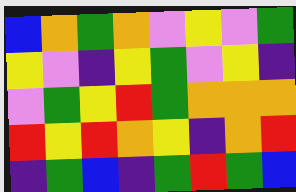[["blue", "orange", "green", "orange", "violet", "yellow", "violet", "green"], ["yellow", "violet", "indigo", "yellow", "green", "violet", "yellow", "indigo"], ["violet", "green", "yellow", "red", "green", "orange", "orange", "orange"], ["red", "yellow", "red", "orange", "yellow", "indigo", "orange", "red"], ["indigo", "green", "blue", "indigo", "green", "red", "green", "blue"]]